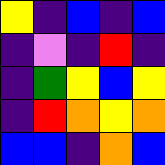[["yellow", "indigo", "blue", "indigo", "blue"], ["indigo", "violet", "indigo", "red", "indigo"], ["indigo", "green", "yellow", "blue", "yellow"], ["indigo", "red", "orange", "yellow", "orange"], ["blue", "blue", "indigo", "orange", "blue"]]